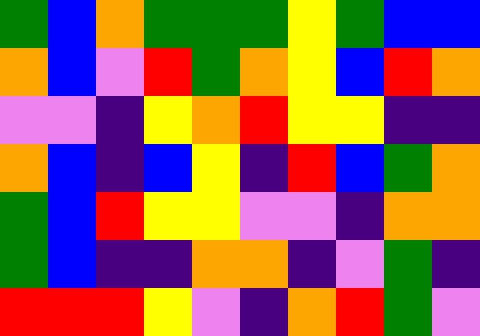[["green", "blue", "orange", "green", "green", "green", "yellow", "green", "blue", "blue"], ["orange", "blue", "violet", "red", "green", "orange", "yellow", "blue", "red", "orange"], ["violet", "violet", "indigo", "yellow", "orange", "red", "yellow", "yellow", "indigo", "indigo"], ["orange", "blue", "indigo", "blue", "yellow", "indigo", "red", "blue", "green", "orange"], ["green", "blue", "red", "yellow", "yellow", "violet", "violet", "indigo", "orange", "orange"], ["green", "blue", "indigo", "indigo", "orange", "orange", "indigo", "violet", "green", "indigo"], ["red", "red", "red", "yellow", "violet", "indigo", "orange", "red", "green", "violet"]]